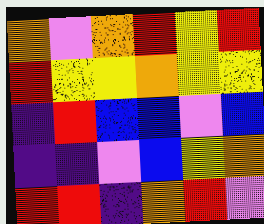[["orange", "violet", "orange", "red", "yellow", "red"], ["red", "yellow", "yellow", "orange", "yellow", "yellow"], ["indigo", "red", "blue", "blue", "violet", "blue"], ["indigo", "indigo", "violet", "blue", "yellow", "orange"], ["red", "red", "indigo", "orange", "red", "violet"]]